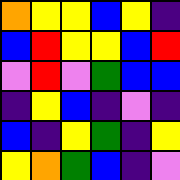[["orange", "yellow", "yellow", "blue", "yellow", "indigo"], ["blue", "red", "yellow", "yellow", "blue", "red"], ["violet", "red", "violet", "green", "blue", "blue"], ["indigo", "yellow", "blue", "indigo", "violet", "indigo"], ["blue", "indigo", "yellow", "green", "indigo", "yellow"], ["yellow", "orange", "green", "blue", "indigo", "violet"]]